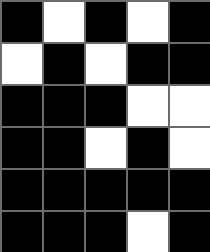[["black", "white", "black", "white", "black"], ["white", "black", "white", "black", "black"], ["black", "black", "black", "white", "white"], ["black", "black", "white", "black", "white"], ["black", "black", "black", "black", "black"], ["black", "black", "black", "white", "black"]]